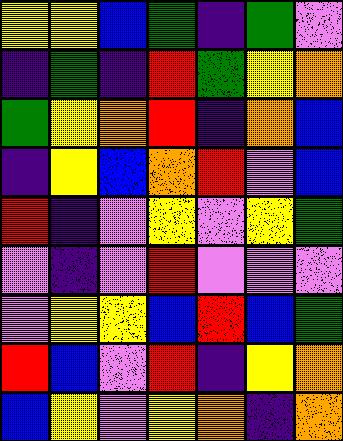[["yellow", "yellow", "blue", "green", "indigo", "green", "violet"], ["indigo", "green", "indigo", "red", "green", "yellow", "orange"], ["green", "yellow", "orange", "red", "indigo", "orange", "blue"], ["indigo", "yellow", "blue", "orange", "red", "violet", "blue"], ["red", "indigo", "violet", "yellow", "violet", "yellow", "green"], ["violet", "indigo", "violet", "red", "violet", "violet", "violet"], ["violet", "yellow", "yellow", "blue", "red", "blue", "green"], ["red", "blue", "violet", "red", "indigo", "yellow", "orange"], ["blue", "yellow", "violet", "yellow", "orange", "indigo", "orange"]]